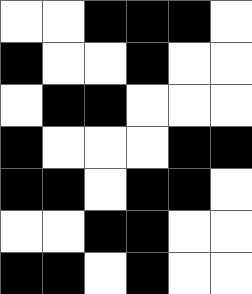[["white", "white", "black", "black", "black", "white"], ["black", "white", "white", "black", "white", "white"], ["white", "black", "black", "white", "white", "white"], ["black", "white", "white", "white", "black", "black"], ["black", "black", "white", "black", "black", "white"], ["white", "white", "black", "black", "white", "white"], ["black", "black", "white", "black", "white", "white"]]